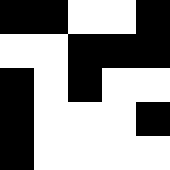[["black", "black", "white", "white", "black"], ["white", "white", "black", "black", "black"], ["black", "white", "black", "white", "white"], ["black", "white", "white", "white", "black"], ["black", "white", "white", "white", "white"]]